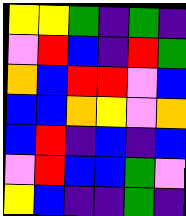[["yellow", "yellow", "green", "indigo", "green", "indigo"], ["violet", "red", "blue", "indigo", "red", "green"], ["orange", "blue", "red", "red", "violet", "blue"], ["blue", "blue", "orange", "yellow", "violet", "orange"], ["blue", "red", "indigo", "blue", "indigo", "blue"], ["violet", "red", "blue", "blue", "green", "violet"], ["yellow", "blue", "indigo", "indigo", "green", "indigo"]]